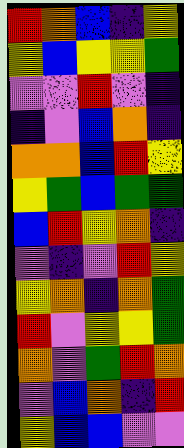[["red", "orange", "blue", "indigo", "yellow"], ["yellow", "blue", "yellow", "yellow", "green"], ["violet", "violet", "red", "violet", "indigo"], ["indigo", "violet", "blue", "orange", "indigo"], ["orange", "orange", "blue", "red", "yellow"], ["yellow", "green", "blue", "green", "green"], ["blue", "red", "yellow", "orange", "indigo"], ["violet", "indigo", "violet", "red", "yellow"], ["yellow", "orange", "indigo", "orange", "green"], ["red", "violet", "yellow", "yellow", "green"], ["orange", "violet", "green", "red", "orange"], ["violet", "blue", "orange", "indigo", "red"], ["yellow", "blue", "blue", "violet", "violet"]]